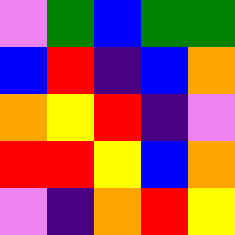[["violet", "green", "blue", "green", "green"], ["blue", "red", "indigo", "blue", "orange"], ["orange", "yellow", "red", "indigo", "violet"], ["red", "red", "yellow", "blue", "orange"], ["violet", "indigo", "orange", "red", "yellow"]]